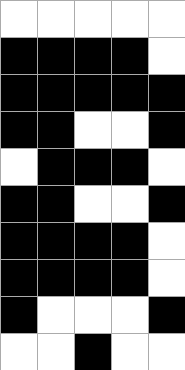[["white", "white", "white", "white", "white"], ["black", "black", "black", "black", "white"], ["black", "black", "black", "black", "black"], ["black", "black", "white", "white", "black"], ["white", "black", "black", "black", "white"], ["black", "black", "white", "white", "black"], ["black", "black", "black", "black", "white"], ["black", "black", "black", "black", "white"], ["black", "white", "white", "white", "black"], ["white", "white", "black", "white", "white"]]